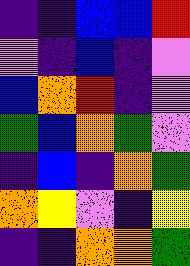[["indigo", "indigo", "blue", "blue", "red"], ["violet", "indigo", "blue", "indigo", "violet"], ["blue", "orange", "red", "indigo", "violet"], ["green", "blue", "orange", "green", "violet"], ["indigo", "blue", "indigo", "orange", "green"], ["orange", "yellow", "violet", "indigo", "yellow"], ["indigo", "indigo", "orange", "orange", "green"]]